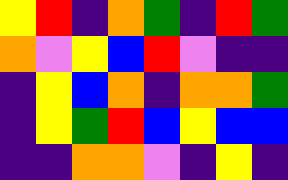[["yellow", "red", "indigo", "orange", "green", "indigo", "red", "green"], ["orange", "violet", "yellow", "blue", "red", "violet", "indigo", "indigo"], ["indigo", "yellow", "blue", "orange", "indigo", "orange", "orange", "green"], ["indigo", "yellow", "green", "red", "blue", "yellow", "blue", "blue"], ["indigo", "indigo", "orange", "orange", "violet", "indigo", "yellow", "indigo"]]